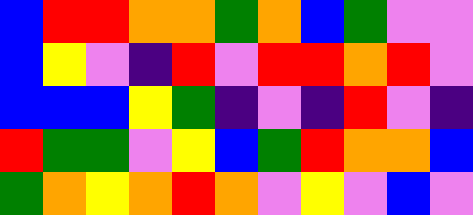[["blue", "red", "red", "orange", "orange", "green", "orange", "blue", "green", "violet", "violet"], ["blue", "yellow", "violet", "indigo", "red", "violet", "red", "red", "orange", "red", "violet"], ["blue", "blue", "blue", "yellow", "green", "indigo", "violet", "indigo", "red", "violet", "indigo"], ["red", "green", "green", "violet", "yellow", "blue", "green", "red", "orange", "orange", "blue"], ["green", "orange", "yellow", "orange", "red", "orange", "violet", "yellow", "violet", "blue", "violet"]]